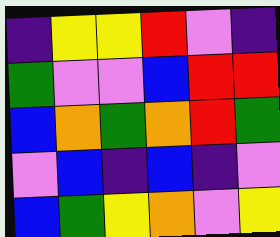[["indigo", "yellow", "yellow", "red", "violet", "indigo"], ["green", "violet", "violet", "blue", "red", "red"], ["blue", "orange", "green", "orange", "red", "green"], ["violet", "blue", "indigo", "blue", "indigo", "violet"], ["blue", "green", "yellow", "orange", "violet", "yellow"]]